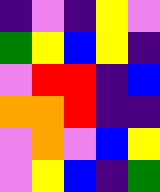[["indigo", "violet", "indigo", "yellow", "violet"], ["green", "yellow", "blue", "yellow", "indigo"], ["violet", "red", "red", "indigo", "blue"], ["orange", "orange", "red", "indigo", "indigo"], ["violet", "orange", "violet", "blue", "yellow"], ["violet", "yellow", "blue", "indigo", "green"]]